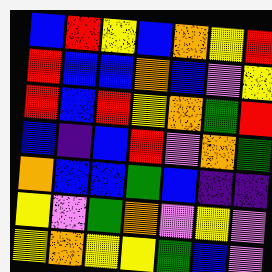[["blue", "red", "yellow", "blue", "orange", "yellow", "red"], ["red", "blue", "blue", "orange", "blue", "violet", "yellow"], ["red", "blue", "red", "yellow", "orange", "green", "red"], ["blue", "indigo", "blue", "red", "violet", "orange", "green"], ["orange", "blue", "blue", "green", "blue", "indigo", "indigo"], ["yellow", "violet", "green", "orange", "violet", "yellow", "violet"], ["yellow", "orange", "yellow", "yellow", "green", "blue", "violet"]]